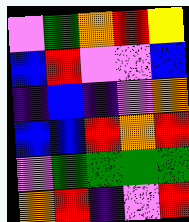[["violet", "green", "orange", "red", "yellow"], ["blue", "red", "violet", "violet", "blue"], ["indigo", "blue", "indigo", "violet", "orange"], ["blue", "blue", "red", "orange", "red"], ["violet", "green", "green", "green", "green"], ["orange", "red", "indigo", "violet", "red"]]